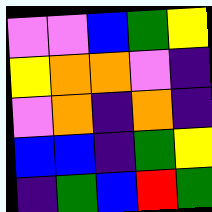[["violet", "violet", "blue", "green", "yellow"], ["yellow", "orange", "orange", "violet", "indigo"], ["violet", "orange", "indigo", "orange", "indigo"], ["blue", "blue", "indigo", "green", "yellow"], ["indigo", "green", "blue", "red", "green"]]